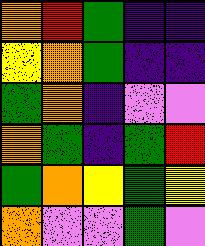[["orange", "red", "green", "indigo", "indigo"], ["yellow", "orange", "green", "indigo", "indigo"], ["green", "orange", "indigo", "violet", "violet"], ["orange", "green", "indigo", "green", "red"], ["green", "orange", "yellow", "green", "yellow"], ["orange", "violet", "violet", "green", "violet"]]